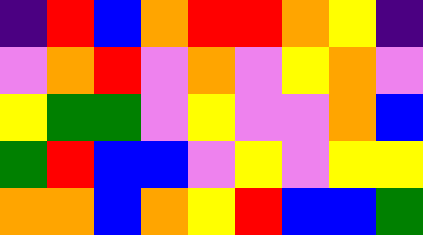[["indigo", "red", "blue", "orange", "red", "red", "orange", "yellow", "indigo"], ["violet", "orange", "red", "violet", "orange", "violet", "yellow", "orange", "violet"], ["yellow", "green", "green", "violet", "yellow", "violet", "violet", "orange", "blue"], ["green", "red", "blue", "blue", "violet", "yellow", "violet", "yellow", "yellow"], ["orange", "orange", "blue", "orange", "yellow", "red", "blue", "blue", "green"]]